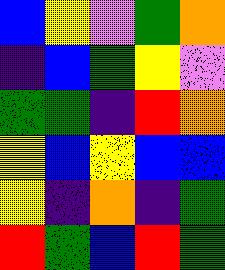[["blue", "yellow", "violet", "green", "orange"], ["indigo", "blue", "green", "yellow", "violet"], ["green", "green", "indigo", "red", "orange"], ["yellow", "blue", "yellow", "blue", "blue"], ["yellow", "indigo", "orange", "indigo", "green"], ["red", "green", "blue", "red", "green"]]